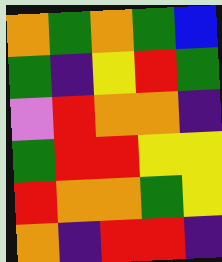[["orange", "green", "orange", "green", "blue"], ["green", "indigo", "yellow", "red", "green"], ["violet", "red", "orange", "orange", "indigo"], ["green", "red", "red", "yellow", "yellow"], ["red", "orange", "orange", "green", "yellow"], ["orange", "indigo", "red", "red", "indigo"]]